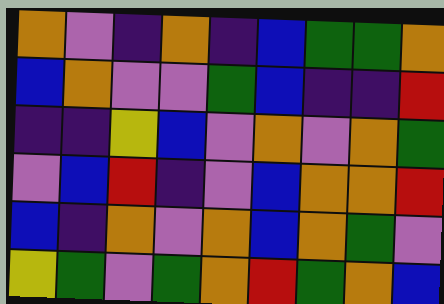[["orange", "violet", "indigo", "orange", "indigo", "blue", "green", "green", "orange"], ["blue", "orange", "violet", "violet", "green", "blue", "indigo", "indigo", "red"], ["indigo", "indigo", "yellow", "blue", "violet", "orange", "violet", "orange", "green"], ["violet", "blue", "red", "indigo", "violet", "blue", "orange", "orange", "red"], ["blue", "indigo", "orange", "violet", "orange", "blue", "orange", "green", "violet"], ["yellow", "green", "violet", "green", "orange", "red", "green", "orange", "blue"]]